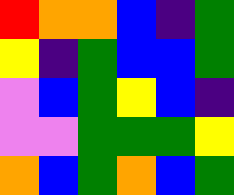[["red", "orange", "orange", "blue", "indigo", "green"], ["yellow", "indigo", "green", "blue", "blue", "green"], ["violet", "blue", "green", "yellow", "blue", "indigo"], ["violet", "violet", "green", "green", "green", "yellow"], ["orange", "blue", "green", "orange", "blue", "green"]]